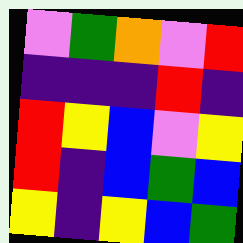[["violet", "green", "orange", "violet", "red"], ["indigo", "indigo", "indigo", "red", "indigo"], ["red", "yellow", "blue", "violet", "yellow"], ["red", "indigo", "blue", "green", "blue"], ["yellow", "indigo", "yellow", "blue", "green"]]